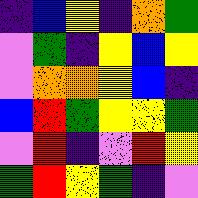[["indigo", "blue", "yellow", "indigo", "orange", "green"], ["violet", "green", "indigo", "yellow", "blue", "yellow"], ["violet", "orange", "orange", "yellow", "blue", "indigo"], ["blue", "red", "green", "yellow", "yellow", "green"], ["violet", "red", "indigo", "violet", "red", "yellow"], ["green", "red", "yellow", "green", "indigo", "violet"]]